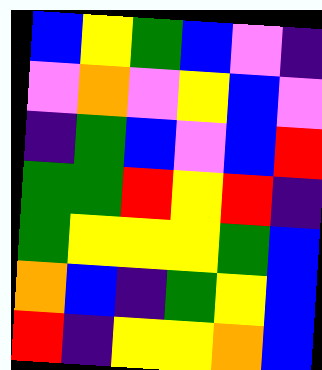[["blue", "yellow", "green", "blue", "violet", "indigo"], ["violet", "orange", "violet", "yellow", "blue", "violet"], ["indigo", "green", "blue", "violet", "blue", "red"], ["green", "green", "red", "yellow", "red", "indigo"], ["green", "yellow", "yellow", "yellow", "green", "blue"], ["orange", "blue", "indigo", "green", "yellow", "blue"], ["red", "indigo", "yellow", "yellow", "orange", "blue"]]